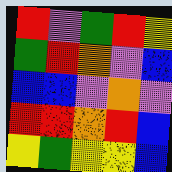[["red", "violet", "green", "red", "yellow"], ["green", "red", "orange", "violet", "blue"], ["blue", "blue", "violet", "orange", "violet"], ["red", "red", "orange", "red", "blue"], ["yellow", "green", "yellow", "yellow", "blue"]]